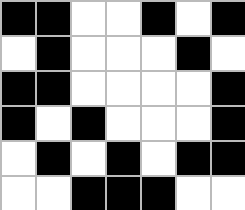[["black", "black", "white", "white", "black", "white", "black"], ["white", "black", "white", "white", "white", "black", "white"], ["black", "black", "white", "white", "white", "white", "black"], ["black", "white", "black", "white", "white", "white", "black"], ["white", "black", "white", "black", "white", "black", "black"], ["white", "white", "black", "black", "black", "white", "white"]]